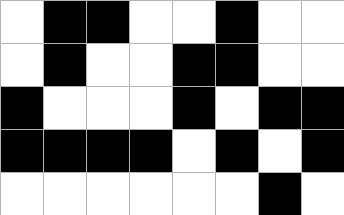[["white", "black", "black", "white", "white", "black", "white", "white"], ["white", "black", "white", "white", "black", "black", "white", "white"], ["black", "white", "white", "white", "black", "white", "black", "black"], ["black", "black", "black", "black", "white", "black", "white", "black"], ["white", "white", "white", "white", "white", "white", "black", "white"]]